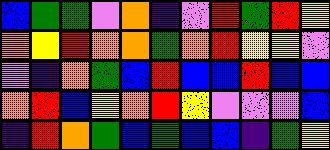[["blue", "green", "green", "violet", "orange", "indigo", "violet", "red", "green", "red", "yellow"], ["orange", "yellow", "red", "orange", "orange", "green", "orange", "red", "yellow", "yellow", "violet"], ["violet", "indigo", "orange", "green", "blue", "red", "blue", "blue", "red", "blue", "blue"], ["orange", "red", "blue", "yellow", "orange", "red", "yellow", "violet", "violet", "violet", "blue"], ["indigo", "red", "orange", "green", "blue", "green", "blue", "blue", "indigo", "green", "yellow"]]